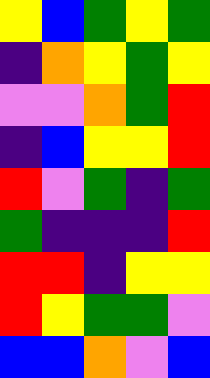[["yellow", "blue", "green", "yellow", "green"], ["indigo", "orange", "yellow", "green", "yellow"], ["violet", "violet", "orange", "green", "red"], ["indigo", "blue", "yellow", "yellow", "red"], ["red", "violet", "green", "indigo", "green"], ["green", "indigo", "indigo", "indigo", "red"], ["red", "red", "indigo", "yellow", "yellow"], ["red", "yellow", "green", "green", "violet"], ["blue", "blue", "orange", "violet", "blue"]]